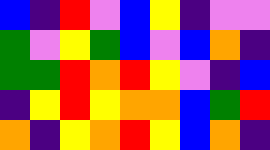[["blue", "indigo", "red", "violet", "blue", "yellow", "indigo", "violet", "violet"], ["green", "violet", "yellow", "green", "blue", "violet", "blue", "orange", "indigo"], ["green", "green", "red", "orange", "red", "yellow", "violet", "indigo", "blue"], ["indigo", "yellow", "red", "yellow", "orange", "orange", "blue", "green", "red"], ["orange", "indigo", "yellow", "orange", "red", "yellow", "blue", "orange", "indigo"]]